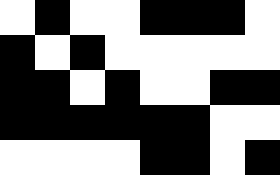[["white", "black", "white", "white", "black", "black", "black", "white"], ["black", "white", "black", "white", "white", "white", "white", "white"], ["black", "black", "white", "black", "white", "white", "black", "black"], ["black", "black", "black", "black", "black", "black", "white", "white"], ["white", "white", "white", "white", "black", "black", "white", "black"]]